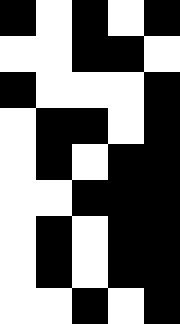[["black", "white", "black", "white", "black"], ["white", "white", "black", "black", "white"], ["black", "white", "white", "white", "black"], ["white", "black", "black", "white", "black"], ["white", "black", "white", "black", "black"], ["white", "white", "black", "black", "black"], ["white", "black", "white", "black", "black"], ["white", "black", "white", "black", "black"], ["white", "white", "black", "white", "black"]]